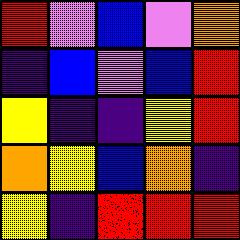[["red", "violet", "blue", "violet", "orange"], ["indigo", "blue", "violet", "blue", "red"], ["yellow", "indigo", "indigo", "yellow", "red"], ["orange", "yellow", "blue", "orange", "indigo"], ["yellow", "indigo", "red", "red", "red"]]